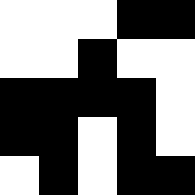[["white", "white", "white", "black", "black"], ["white", "white", "black", "white", "white"], ["black", "black", "black", "black", "white"], ["black", "black", "white", "black", "white"], ["white", "black", "white", "black", "black"]]